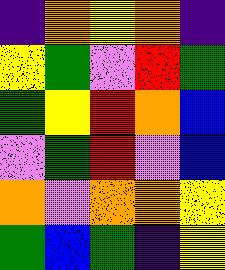[["indigo", "orange", "yellow", "orange", "indigo"], ["yellow", "green", "violet", "red", "green"], ["green", "yellow", "red", "orange", "blue"], ["violet", "green", "red", "violet", "blue"], ["orange", "violet", "orange", "orange", "yellow"], ["green", "blue", "green", "indigo", "yellow"]]